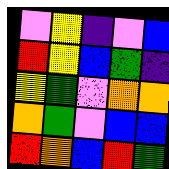[["violet", "yellow", "indigo", "violet", "blue"], ["red", "yellow", "blue", "green", "indigo"], ["yellow", "green", "violet", "orange", "orange"], ["orange", "green", "violet", "blue", "blue"], ["red", "orange", "blue", "red", "green"]]